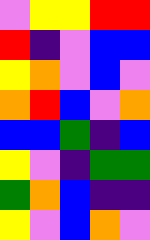[["violet", "yellow", "yellow", "red", "red"], ["red", "indigo", "violet", "blue", "blue"], ["yellow", "orange", "violet", "blue", "violet"], ["orange", "red", "blue", "violet", "orange"], ["blue", "blue", "green", "indigo", "blue"], ["yellow", "violet", "indigo", "green", "green"], ["green", "orange", "blue", "indigo", "indigo"], ["yellow", "violet", "blue", "orange", "violet"]]